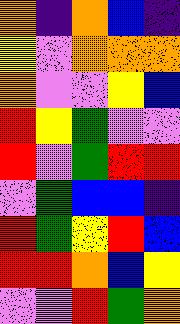[["orange", "indigo", "orange", "blue", "indigo"], ["yellow", "violet", "orange", "orange", "orange"], ["orange", "violet", "violet", "yellow", "blue"], ["red", "yellow", "green", "violet", "violet"], ["red", "violet", "green", "red", "red"], ["violet", "green", "blue", "blue", "indigo"], ["red", "green", "yellow", "red", "blue"], ["red", "red", "orange", "blue", "yellow"], ["violet", "violet", "red", "green", "orange"]]